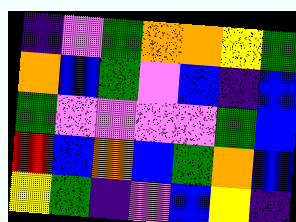[["indigo", "violet", "green", "orange", "orange", "yellow", "green"], ["orange", "blue", "green", "violet", "blue", "indigo", "blue"], ["green", "violet", "violet", "violet", "violet", "green", "blue"], ["red", "blue", "orange", "blue", "green", "orange", "blue"], ["yellow", "green", "indigo", "violet", "blue", "yellow", "indigo"]]